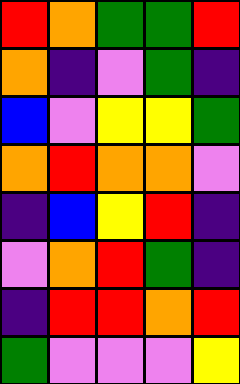[["red", "orange", "green", "green", "red"], ["orange", "indigo", "violet", "green", "indigo"], ["blue", "violet", "yellow", "yellow", "green"], ["orange", "red", "orange", "orange", "violet"], ["indigo", "blue", "yellow", "red", "indigo"], ["violet", "orange", "red", "green", "indigo"], ["indigo", "red", "red", "orange", "red"], ["green", "violet", "violet", "violet", "yellow"]]